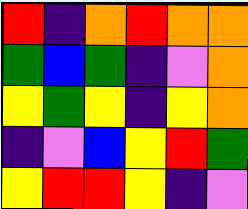[["red", "indigo", "orange", "red", "orange", "orange"], ["green", "blue", "green", "indigo", "violet", "orange"], ["yellow", "green", "yellow", "indigo", "yellow", "orange"], ["indigo", "violet", "blue", "yellow", "red", "green"], ["yellow", "red", "red", "yellow", "indigo", "violet"]]